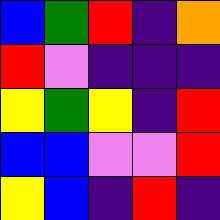[["blue", "green", "red", "indigo", "orange"], ["red", "violet", "indigo", "indigo", "indigo"], ["yellow", "green", "yellow", "indigo", "red"], ["blue", "blue", "violet", "violet", "red"], ["yellow", "blue", "indigo", "red", "indigo"]]